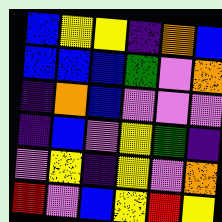[["blue", "yellow", "yellow", "indigo", "orange", "blue"], ["blue", "blue", "blue", "green", "violet", "orange"], ["indigo", "orange", "blue", "violet", "violet", "violet"], ["indigo", "blue", "violet", "yellow", "green", "indigo"], ["violet", "yellow", "indigo", "yellow", "violet", "orange"], ["red", "violet", "blue", "yellow", "red", "yellow"]]